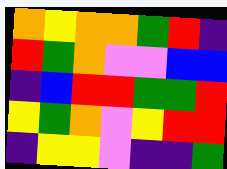[["orange", "yellow", "orange", "orange", "green", "red", "indigo"], ["red", "green", "orange", "violet", "violet", "blue", "blue"], ["indigo", "blue", "red", "red", "green", "green", "red"], ["yellow", "green", "orange", "violet", "yellow", "red", "red"], ["indigo", "yellow", "yellow", "violet", "indigo", "indigo", "green"]]